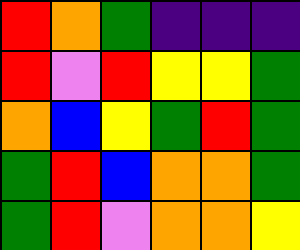[["red", "orange", "green", "indigo", "indigo", "indigo"], ["red", "violet", "red", "yellow", "yellow", "green"], ["orange", "blue", "yellow", "green", "red", "green"], ["green", "red", "blue", "orange", "orange", "green"], ["green", "red", "violet", "orange", "orange", "yellow"]]